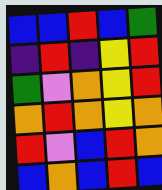[["blue", "blue", "red", "blue", "green"], ["indigo", "red", "indigo", "yellow", "red"], ["green", "violet", "orange", "yellow", "red"], ["orange", "red", "orange", "yellow", "orange"], ["red", "violet", "blue", "red", "orange"], ["blue", "orange", "blue", "red", "blue"]]